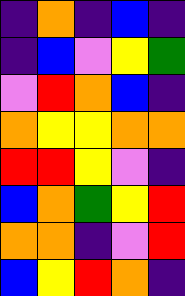[["indigo", "orange", "indigo", "blue", "indigo"], ["indigo", "blue", "violet", "yellow", "green"], ["violet", "red", "orange", "blue", "indigo"], ["orange", "yellow", "yellow", "orange", "orange"], ["red", "red", "yellow", "violet", "indigo"], ["blue", "orange", "green", "yellow", "red"], ["orange", "orange", "indigo", "violet", "red"], ["blue", "yellow", "red", "orange", "indigo"]]